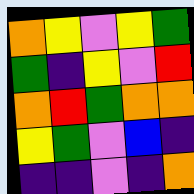[["orange", "yellow", "violet", "yellow", "green"], ["green", "indigo", "yellow", "violet", "red"], ["orange", "red", "green", "orange", "orange"], ["yellow", "green", "violet", "blue", "indigo"], ["indigo", "indigo", "violet", "indigo", "orange"]]